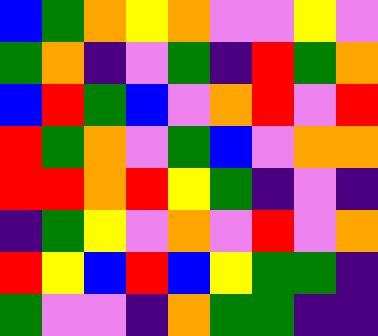[["blue", "green", "orange", "yellow", "orange", "violet", "violet", "yellow", "violet"], ["green", "orange", "indigo", "violet", "green", "indigo", "red", "green", "orange"], ["blue", "red", "green", "blue", "violet", "orange", "red", "violet", "red"], ["red", "green", "orange", "violet", "green", "blue", "violet", "orange", "orange"], ["red", "red", "orange", "red", "yellow", "green", "indigo", "violet", "indigo"], ["indigo", "green", "yellow", "violet", "orange", "violet", "red", "violet", "orange"], ["red", "yellow", "blue", "red", "blue", "yellow", "green", "green", "indigo"], ["green", "violet", "violet", "indigo", "orange", "green", "green", "indigo", "indigo"]]